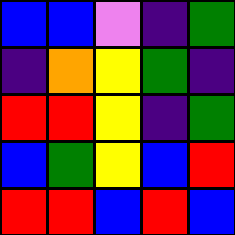[["blue", "blue", "violet", "indigo", "green"], ["indigo", "orange", "yellow", "green", "indigo"], ["red", "red", "yellow", "indigo", "green"], ["blue", "green", "yellow", "blue", "red"], ["red", "red", "blue", "red", "blue"]]